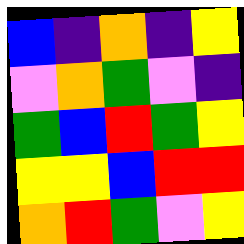[["blue", "indigo", "orange", "indigo", "yellow"], ["violet", "orange", "green", "violet", "indigo"], ["green", "blue", "red", "green", "yellow"], ["yellow", "yellow", "blue", "red", "red"], ["orange", "red", "green", "violet", "yellow"]]